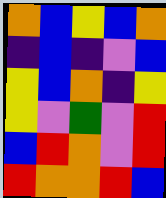[["orange", "blue", "yellow", "blue", "orange"], ["indigo", "blue", "indigo", "violet", "blue"], ["yellow", "blue", "orange", "indigo", "yellow"], ["yellow", "violet", "green", "violet", "red"], ["blue", "red", "orange", "violet", "red"], ["red", "orange", "orange", "red", "blue"]]